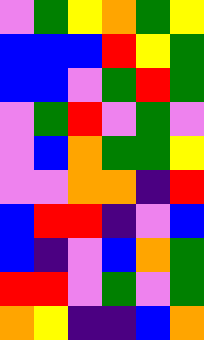[["violet", "green", "yellow", "orange", "green", "yellow"], ["blue", "blue", "blue", "red", "yellow", "green"], ["blue", "blue", "violet", "green", "red", "green"], ["violet", "green", "red", "violet", "green", "violet"], ["violet", "blue", "orange", "green", "green", "yellow"], ["violet", "violet", "orange", "orange", "indigo", "red"], ["blue", "red", "red", "indigo", "violet", "blue"], ["blue", "indigo", "violet", "blue", "orange", "green"], ["red", "red", "violet", "green", "violet", "green"], ["orange", "yellow", "indigo", "indigo", "blue", "orange"]]